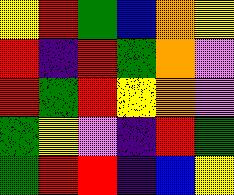[["yellow", "red", "green", "blue", "orange", "yellow"], ["red", "indigo", "red", "green", "orange", "violet"], ["red", "green", "red", "yellow", "orange", "violet"], ["green", "yellow", "violet", "indigo", "red", "green"], ["green", "red", "red", "indigo", "blue", "yellow"]]